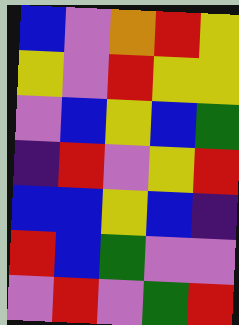[["blue", "violet", "orange", "red", "yellow"], ["yellow", "violet", "red", "yellow", "yellow"], ["violet", "blue", "yellow", "blue", "green"], ["indigo", "red", "violet", "yellow", "red"], ["blue", "blue", "yellow", "blue", "indigo"], ["red", "blue", "green", "violet", "violet"], ["violet", "red", "violet", "green", "red"]]